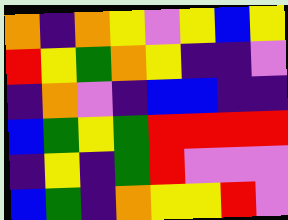[["orange", "indigo", "orange", "yellow", "violet", "yellow", "blue", "yellow"], ["red", "yellow", "green", "orange", "yellow", "indigo", "indigo", "violet"], ["indigo", "orange", "violet", "indigo", "blue", "blue", "indigo", "indigo"], ["blue", "green", "yellow", "green", "red", "red", "red", "red"], ["indigo", "yellow", "indigo", "green", "red", "violet", "violet", "violet"], ["blue", "green", "indigo", "orange", "yellow", "yellow", "red", "violet"]]